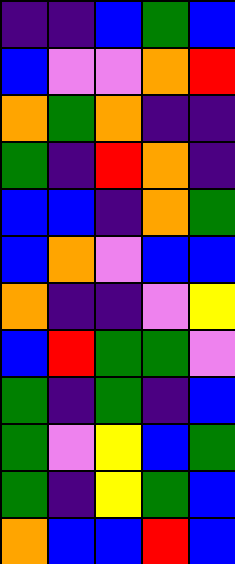[["indigo", "indigo", "blue", "green", "blue"], ["blue", "violet", "violet", "orange", "red"], ["orange", "green", "orange", "indigo", "indigo"], ["green", "indigo", "red", "orange", "indigo"], ["blue", "blue", "indigo", "orange", "green"], ["blue", "orange", "violet", "blue", "blue"], ["orange", "indigo", "indigo", "violet", "yellow"], ["blue", "red", "green", "green", "violet"], ["green", "indigo", "green", "indigo", "blue"], ["green", "violet", "yellow", "blue", "green"], ["green", "indigo", "yellow", "green", "blue"], ["orange", "blue", "blue", "red", "blue"]]